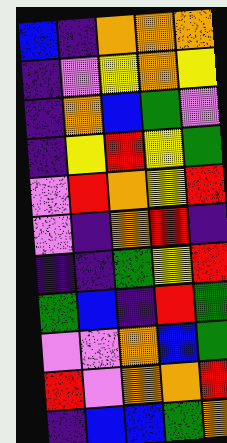[["blue", "indigo", "orange", "orange", "orange"], ["indigo", "violet", "yellow", "orange", "yellow"], ["indigo", "orange", "blue", "green", "violet"], ["indigo", "yellow", "red", "yellow", "green"], ["violet", "red", "orange", "yellow", "red"], ["violet", "indigo", "orange", "red", "indigo"], ["indigo", "indigo", "green", "yellow", "red"], ["green", "blue", "indigo", "red", "green"], ["violet", "violet", "orange", "blue", "green"], ["red", "violet", "orange", "orange", "red"], ["indigo", "blue", "blue", "green", "orange"]]